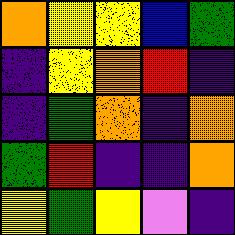[["orange", "yellow", "yellow", "blue", "green"], ["indigo", "yellow", "orange", "red", "indigo"], ["indigo", "green", "orange", "indigo", "orange"], ["green", "red", "indigo", "indigo", "orange"], ["yellow", "green", "yellow", "violet", "indigo"]]